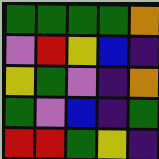[["green", "green", "green", "green", "orange"], ["violet", "red", "yellow", "blue", "indigo"], ["yellow", "green", "violet", "indigo", "orange"], ["green", "violet", "blue", "indigo", "green"], ["red", "red", "green", "yellow", "indigo"]]